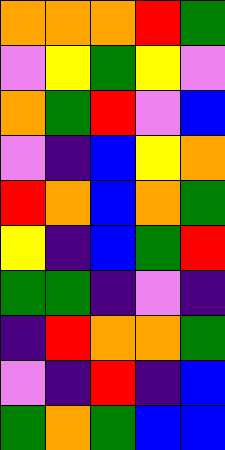[["orange", "orange", "orange", "red", "green"], ["violet", "yellow", "green", "yellow", "violet"], ["orange", "green", "red", "violet", "blue"], ["violet", "indigo", "blue", "yellow", "orange"], ["red", "orange", "blue", "orange", "green"], ["yellow", "indigo", "blue", "green", "red"], ["green", "green", "indigo", "violet", "indigo"], ["indigo", "red", "orange", "orange", "green"], ["violet", "indigo", "red", "indigo", "blue"], ["green", "orange", "green", "blue", "blue"]]